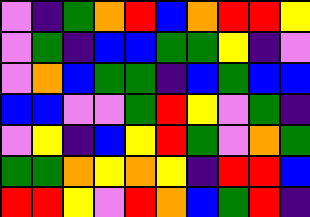[["violet", "indigo", "green", "orange", "red", "blue", "orange", "red", "red", "yellow"], ["violet", "green", "indigo", "blue", "blue", "green", "green", "yellow", "indigo", "violet"], ["violet", "orange", "blue", "green", "green", "indigo", "blue", "green", "blue", "blue"], ["blue", "blue", "violet", "violet", "green", "red", "yellow", "violet", "green", "indigo"], ["violet", "yellow", "indigo", "blue", "yellow", "red", "green", "violet", "orange", "green"], ["green", "green", "orange", "yellow", "orange", "yellow", "indigo", "red", "red", "blue"], ["red", "red", "yellow", "violet", "red", "orange", "blue", "green", "red", "indigo"]]